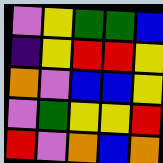[["violet", "yellow", "green", "green", "blue"], ["indigo", "yellow", "red", "red", "yellow"], ["orange", "violet", "blue", "blue", "yellow"], ["violet", "green", "yellow", "yellow", "red"], ["red", "violet", "orange", "blue", "orange"]]